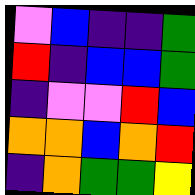[["violet", "blue", "indigo", "indigo", "green"], ["red", "indigo", "blue", "blue", "green"], ["indigo", "violet", "violet", "red", "blue"], ["orange", "orange", "blue", "orange", "red"], ["indigo", "orange", "green", "green", "yellow"]]